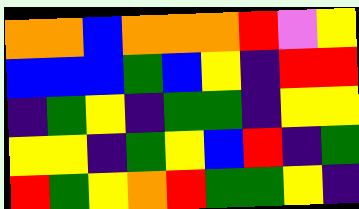[["orange", "orange", "blue", "orange", "orange", "orange", "red", "violet", "yellow"], ["blue", "blue", "blue", "green", "blue", "yellow", "indigo", "red", "red"], ["indigo", "green", "yellow", "indigo", "green", "green", "indigo", "yellow", "yellow"], ["yellow", "yellow", "indigo", "green", "yellow", "blue", "red", "indigo", "green"], ["red", "green", "yellow", "orange", "red", "green", "green", "yellow", "indigo"]]